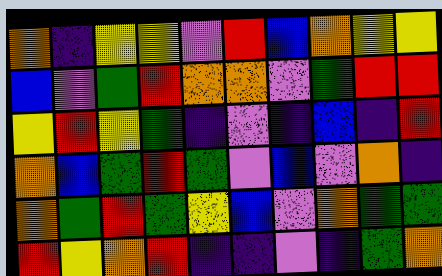[["orange", "indigo", "yellow", "yellow", "violet", "red", "blue", "orange", "yellow", "yellow"], ["blue", "violet", "green", "red", "orange", "orange", "violet", "green", "red", "red"], ["yellow", "red", "yellow", "green", "indigo", "violet", "indigo", "blue", "indigo", "red"], ["orange", "blue", "green", "red", "green", "violet", "blue", "violet", "orange", "indigo"], ["orange", "green", "red", "green", "yellow", "blue", "violet", "orange", "green", "green"], ["red", "yellow", "orange", "red", "indigo", "indigo", "violet", "indigo", "green", "orange"]]